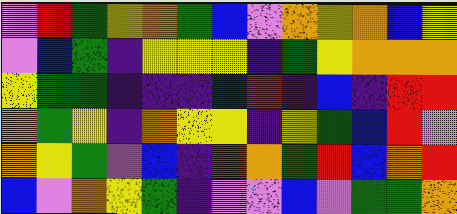[["violet", "red", "green", "yellow", "orange", "green", "blue", "violet", "orange", "yellow", "orange", "blue", "yellow"], ["violet", "blue", "green", "indigo", "yellow", "yellow", "yellow", "indigo", "green", "yellow", "orange", "orange", "orange"], ["yellow", "green", "green", "indigo", "indigo", "indigo", "blue", "red", "indigo", "blue", "indigo", "red", "red"], ["orange", "green", "yellow", "indigo", "orange", "yellow", "yellow", "indigo", "yellow", "green", "blue", "red", "violet"], ["orange", "yellow", "green", "violet", "blue", "indigo", "red", "orange", "green", "red", "blue", "orange", "red"], ["blue", "violet", "orange", "yellow", "green", "indigo", "violet", "violet", "blue", "violet", "green", "green", "orange"]]